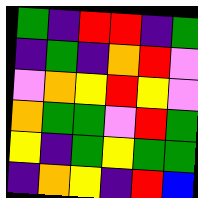[["green", "indigo", "red", "red", "indigo", "green"], ["indigo", "green", "indigo", "orange", "red", "violet"], ["violet", "orange", "yellow", "red", "yellow", "violet"], ["orange", "green", "green", "violet", "red", "green"], ["yellow", "indigo", "green", "yellow", "green", "green"], ["indigo", "orange", "yellow", "indigo", "red", "blue"]]